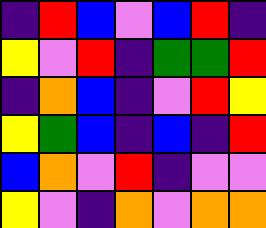[["indigo", "red", "blue", "violet", "blue", "red", "indigo"], ["yellow", "violet", "red", "indigo", "green", "green", "red"], ["indigo", "orange", "blue", "indigo", "violet", "red", "yellow"], ["yellow", "green", "blue", "indigo", "blue", "indigo", "red"], ["blue", "orange", "violet", "red", "indigo", "violet", "violet"], ["yellow", "violet", "indigo", "orange", "violet", "orange", "orange"]]